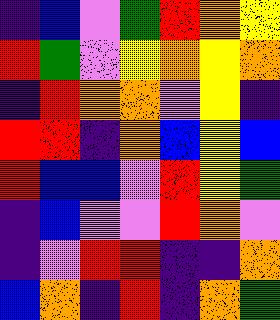[["indigo", "blue", "violet", "green", "red", "orange", "yellow"], ["red", "green", "violet", "yellow", "orange", "yellow", "orange"], ["indigo", "red", "orange", "orange", "violet", "yellow", "indigo"], ["red", "red", "indigo", "orange", "blue", "yellow", "blue"], ["red", "blue", "blue", "violet", "red", "yellow", "green"], ["indigo", "blue", "violet", "violet", "red", "orange", "violet"], ["indigo", "violet", "red", "red", "indigo", "indigo", "orange"], ["blue", "orange", "indigo", "red", "indigo", "orange", "green"]]